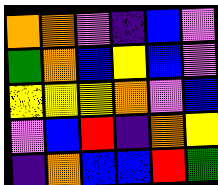[["orange", "orange", "violet", "indigo", "blue", "violet"], ["green", "orange", "blue", "yellow", "blue", "violet"], ["yellow", "yellow", "yellow", "orange", "violet", "blue"], ["violet", "blue", "red", "indigo", "orange", "yellow"], ["indigo", "orange", "blue", "blue", "red", "green"]]